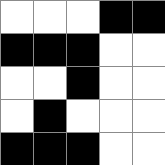[["white", "white", "white", "black", "black"], ["black", "black", "black", "white", "white"], ["white", "white", "black", "white", "white"], ["white", "black", "white", "white", "white"], ["black", "black", "black", "white", "white"]]